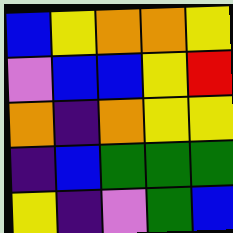[["blue", "yellow", "orange", "orange", "yellow"], ["violet", "blue", "blue", "yellow", "red"], ["orange", "indigo", "orange", "yellow", "yellow"], ["indigo", "blue", "green", "green", "green"], ["yellow", "indigo", "violet", "green", "blue"]]